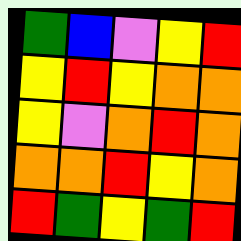[["green", "blue", "violet", "yellow", "red"], ["yellow", "red", "yellow", "orange", "orange"], ["yellow", "violet", "orange", "red", "orange"], ["orange", "orange", "red", "yellow", "orange"], ["red", "green", "yellow", "green", "red"]]